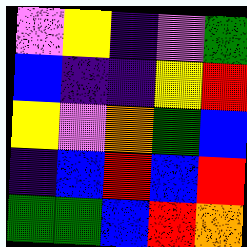[["violet", "yellow", "indigo", "violet", "green"], ["blue", "indigo", "indigo", "yellow", "red"], ["yellow", "violet", "orange", "green", "blue"], ["indigo", "blue", "red", "blue", "red"], ["green", "green", "blue", "red", "orange"]]